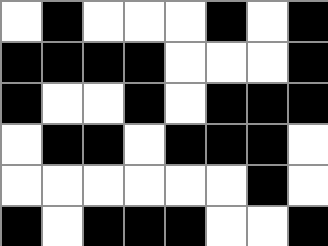[["white", "black", "white", "white", "white", "black", "white", "black"], ["black", "black", "black", "black", "white", "white", "white", "black"], ["black", "white", "white", "black", "white", "black", "black", "black"], ["white", "black", "black", "white", "black", "black", "black", "white"], ["white", "white", "white", "white", "white", "white", "black", "white"], ["black", "white", "black", "black", "black", "white", "white", "black"]]